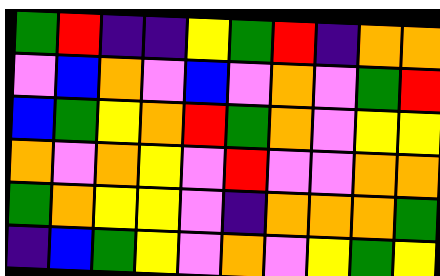[["green", "red", "indigo", "indigo", "yellow", "green", "red", "indigo", "orange", "orange"], ["violet", "blue", "orange", "violet", "blue", "violet", "orange", "violet", "green", "red"], ["blue", "green", "yellow", "orange", "red", "green", "orange", "violet", "yellow", "yellow"], ["orange", "violet", "orange", "yellow", "violet", "red", "violet", "violet", "orange", "orange"], ["green", "orange", "yellow", "yellow", "violet", "indigo", "orange", "orange", "orange", "green"], ["indigo", "blue", "green", "yellow", "violet", "orange", "violet", "yellow", "green", "yellow"]]